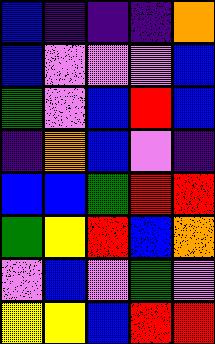[["blue", "indigo", "indigo", "indigo", "orange"], ["blue", "violet", "violet", "violet", "blue"], ["green", "violet", "blue", "red", "blue"], ["indigo", "orange", "blue", "violet", "indigo"], ["blue", "blue", "green", "red", "red"], ["green", "yellow", "red", "blue", "orange"], ["violet", "blue", "violet", "green", "violet"], ["yellow", "yellow", "blue", "red", "red"]]